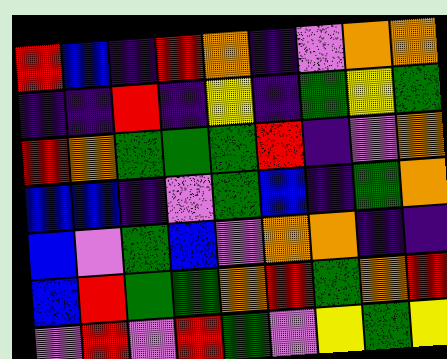[["red", "blue", "indigo", "red", "orange", "indigo", "violet", "orange", "orange"], ["indigo", "indigo", "red", "indigo", "yellow", "indigo", "green", "yellow", "green"], ["red", "orange", "green", "green", "green", "red", "indigo", "violet", "orange"], ["blue", "blue", "indigo", "violet", "green", "blue", "indigo", "green", "orange"], ["blue", "violet", "green", "blue", "violet", "orange", "orange", "indigo", "indigo"], ["blue", "red", "green", "green", "orange", "red", "green", "orange", "red"], ["violet", "red", "violet", "red", "green", "violet", "yellow", "green", "yellow"]]